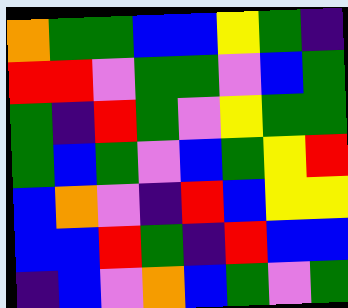[["orange", "green", "green", "blue", "blue", "yellow", "green", "indigo"], ["red", "red", "violet", "green", "green", "violet", "blue", "green"], ["green", "indigo", "red", "green", "violet", "yellow", "green", "green"], ["green", "blue", "green", "violet", "blue", "green", "yellow", "red"], ["blue", "orange", "violet", "indigo", "red", "blue", "yellow", "yellow"], ["blue", "blue", "red", "green", "indigo", "red", "blue", "blue"], ["indigo", "blue", "violet", "orange", "blue", "green", "violet", "green"]]